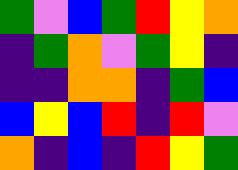[["green", "violet", "blue", "green", "red", "yellow", "orange"], ["indigo", "green", "orange", "violet", "green", "yellow", "indigo"], ["indigo", "indigo", "orange", "orange", "indigo", "green", "blue"], ["blue", "yellow", "blue", "red", "indigo", "red", "violet"], ["orange", "indigo", "blue", "indigo", "red", "yellow", "green"]]